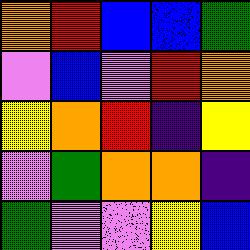[["orange", "red", "blue", "blue", "green"], ["violet", "blue", "violet", "red", "orange"], ["yellow", "orange", "red", "indigo", "yellow"], ["violet", "green", "orange", "orange", "indigo"], ["green", "violet", "violet", "yellow", "blue"]]